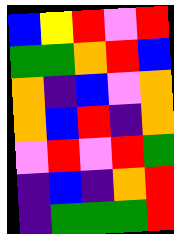[["blue", "yellow", "red", "violet", "red"], ["green", "green", "orange", "red", "blue"], ["orange", "indigo", "blue", "violet", "orange"], ["orange", "blue", "red", "indigo", "orange"], ["violet", "red", "violet", "red", "green"], ["indigo", "blue", "indigo", "orange", "red"], ["indigo", "green", "green", "green", "red"]]